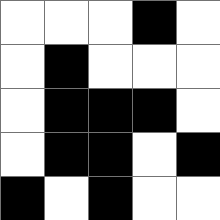[["white", "white", "white", "black", "white"], ["white", "black", "white", "white", "white"], ["white", "black", "black", "black", "white"], ["white", "black", "black", "white", "black"], ["black", "white", "black", "white", "white"]]